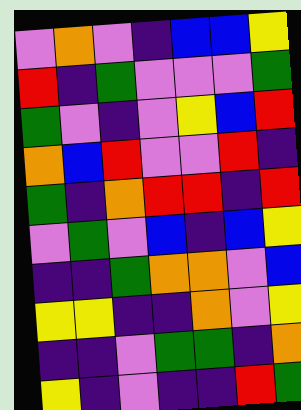[["violet", "orange", "violet", "indigo", "blue", "blue", "yellow"], ["red", "indigo", "green", "violet", "violet", "violet", "green"], ["green", "violet", "indigo", "violet", "yellow", "blue", "red"], ["orange", "blue", "red", "violet", "violet", "red", "indigo"], ["green", "indigo", "orange", "red", "red", "indigo", "red"], ["violet", "green", "violet", "blue", "indigo", "blue", "yellow"], ["indigo", "indigo", "green", "orange", "orange", "violet", "blue"], ["yellow", "yellow", "indigo", "indigo", "orange", "violet", "yellow"], ["indigo", "indigo", "violet", "green", "green", "indigo", "orange"], ["yellow", "indigo", "violet", "indigo", "indigo", "red", "green"]]